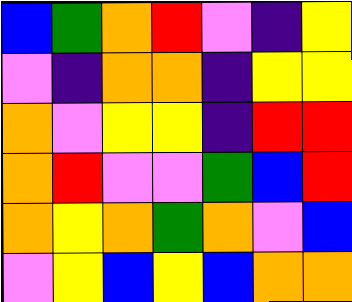[["blue", "green", "orange", "red", "violet", "indigo", "yellow"], ["violet", "indigo", "orange", "orange", "indigo", "yellow", "yellow"], ["orange", "violet", "yellow", "yellow", "indigo", "red", "red"], ["orange", "red", "violet", "violet", "green", "blue", "red"], ["orange", "yellow", "orange", "green", "orange", "violet", "blue"], ["violet", "yellow", "blue", "yellow", "blue", "orange", "orange"]]